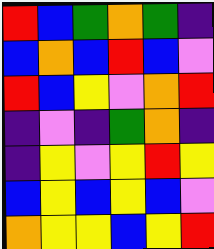[["red", "blue", "green", "orange", "green", "indigo"], ["blue", "orange", "blue", "red", "blue", "violet"], ["red", "blue", "yellow", "violet", "orange", "red"], ["indigo", "violet", "indigo", "green", "orange", "indigo"], ["indigo", "yellow", "violet", "yellow", "red", "yellow"], ["blue", "yellow", "blue", "yellow", "blue", "violet"], ["orange", "yellow", "yellow", "blue", "yellow", "red"]]